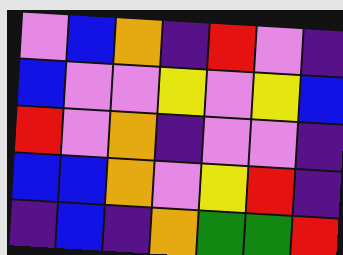[["violet", "blue", "orange", "indigo", "red", "violet", "indigo"], ["blue", "violet", "violet", "yellow", "violet", "yellow", "blue"], ["red", "violet", "orange", "indigo", "violet", "violet", "indigo"], ["blue", "blue", "orange", "violet", "yellow", "red", "indigo"], ["indigo", "blue", "indigo", "orange", "green", "green", "red"]]